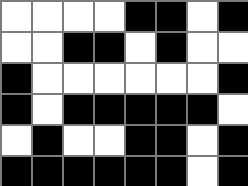[["white", "white", "white", "white", "black", "black", "white", "black"], ["white", "white", "black", "black", "white", "black", "white", "white"], ["black", "white", "white", "white", "white", "white", "white", "black"], ["black", "white", "black", "black", "black", "black", "black", "white"], ["white", "black", "white", "white", "black", "black", "white", "black"], ["black", "black", "black", "black", "black", "black", "white", "black"]]